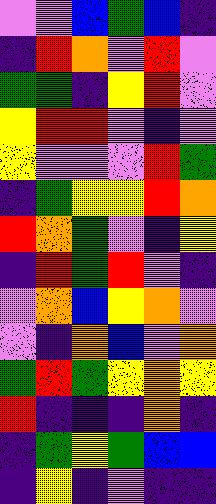[["violet", "violet", "blue", "green", "blue", "indigo"], ["indigo", "red", "orange", "violet", "red", "violet"], ["green", "green", "indigo", "yellow", "red", "violet"], ["yellow", "red", "red", "violet", "indigo", "violet"], ["yellow", "violet", "violet", "violet", "red", "green"], ["indigo", "green", "yellow", "yellow", "red", "orange"], ["red", "orange", "green", "violet", "indigo", "yellow"], ["indigo", "red", "green", "red", "violet", "indigo"], ["violet", "orange", "blue", "yellow", "orange", "violet"], ["violet", "indigo", "orange", "blue", "violet", "orange"], ["green", "red", "green", "yellow", "orange", "yellow"], ["red", "indigo", "indigo", "indigo", "orange", "indigo"], ["indigo", "green", "yellow", "green", "blue", "blue"], ["indigo", "yellow", "indigo", "violet", "indigo", "indigo"]]